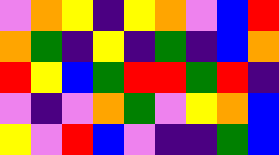[["violet", "orange", "yellow", "indigo", "yellow", "orange", "violet", "blue", "red"], ["orange", "green", "indigo", "yellow", "indigo", "green", "indigo", "blue", "orange"], ["red", "yellow", "blue", "green", "red", "red", "green", "red", "indigo"], ["violet", "indigo", "violet", "orange", "green", "violet", "yellow", "orange", "blue"], ["yellow", "violet", "red", "blue", "violet", "indigo", "indigo", "green", "blue"]]